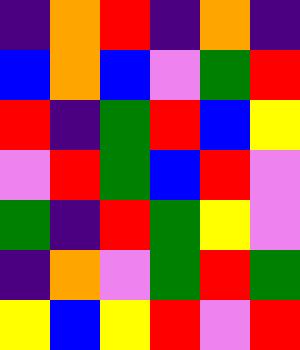[["indigo", "orange", "red", "indigo", "orange", "indigo"], ["blue", "orange", "blue", "violet", "green", "red"], ["red", "indigo", "green", "red", "blue", "yellow"], ["violet", "red", "green", "blue", "red", "violet"], ["green", "indigo", "red", "green", "yellow", "violet"], ["indigo", "orange", "violet", "green", "red", "green"], ["yellow", "blue", "yellow", "red", "violet", "red"]]